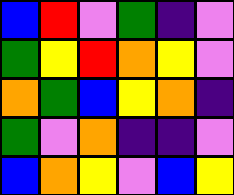[["blue", "red", "violet", "green", "indigo", "violet"], ["green", "yellow", "red", "orange", "yellow", "violet"], ["orange", "green", "blue", "yellow", "orange", "indigo"], ["green", "violet", "orange", "indigo", "indigo", "violet"], ["blue", "orange", "yellow", "violet", "blue", "yellow"]]